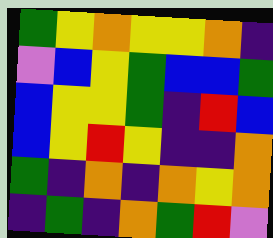[["green", "yellow", "orange", "yellow", "yellow", "orange", "indigo"], ["violet", "blue", "yellow", "green", "blue", "blue", "green"], ["blue", "yellow", "yellow", "green", "indigo", "red", "blue"], ["blue", "yellow", "red", "yellow", "indigo", "indigo", "orange"], ["green", "indigo", "orange", "indigo", "orange", "yellow", "orange"], ["indigo", "green", "indigo", "orange", "green", "red", "violet"]]